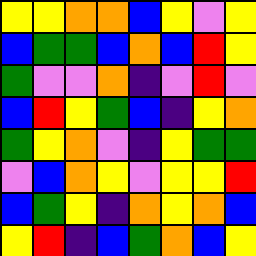[["yellow", "yellow", "orange", "orange", "blue", "yellow", "violet", "yellow"], ["blue", "green", "green", "blue", "orange", "blue", "red", "yellow"], ["green", "violet", "violet", "orange", "indigo", "violet", "red", "violet"], ["blue", "red", "yellow", "green", "blue", "indigo", "yellow", "orange"], ["green", "yellow", "orange", "violet", "indigo", "yellow", "green", "green"], ["violet", "blue", "orange", "yellow", "violet", "yellow", "yellow", "red"], ["blue", "green", "yellow", "indigo", "orange", "yellow", "orange", "blue"], ["yellow", "red", "indigo", "blue", "green", "orange", "blue", "yellow"]]